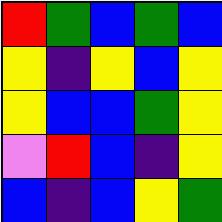[["red", "green", "blue", "green", "blue"], ["yellow", "indigo", "yellow", "blue", "yellow"], ["yellow", "blue", "blue", "green", "yellow"], ["violet", "red", "blue", "indigo", "yellow"], ["blue", "indigo", "blue", "yellow", "green"]]